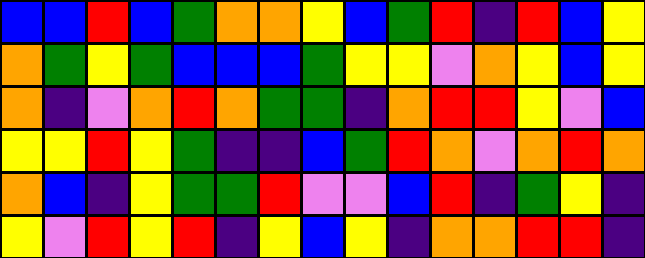[["blue", "blue", "red", "blue", "green", "orange", "orange", "yellow", "blue", "green", "red", "indigo", "red", "blue", "yellow"], ["orange", "green", "yellow", "green", "blue", "blue", "blue", "green", "yellow", "yellow", "violet", "orange", "yellow", "blue", "yellow"], ["orange", "indigo", "violet", "orange", "red", "orange", "green", "green", "indigo", "orange", "red", "red", "yellow", "violet", "blue"], ["yellow", "yellow", "red", "yellow", "green", "indigo", "indigo", "blue", "green", "red", "orange", "violet", "orange", "red", "orange"], ["orange", "blue", "indigo", "yellow", "green", "green", "red", "violet", "violet", "blue", "red", "indigo", "green", "yellow", "indigo"], ["yellow", "violet", "red", "yellow", "red", "indigo", "yellow", "blue", "yellow", "indigo", "orange", "orange", "red", "red", "indigo"]]